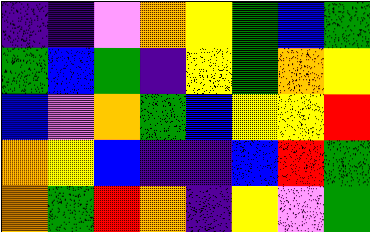[["indigo", "indigo", "violet", "orange", "yellow", "green", "blue", "green"], ["green", "blue", "green", "indigo", "yellow", "green", "orange", "yellow"], ["blue", "violet", "orange", "green", "blue", "yellow", "yellow", "red"], ["orange", "yellow", "blue", "indigo", "indigo", "blue", "red", "green"], ["orange", "green", "red", "orange", "indigo", "yellow", "violet", "green"]]